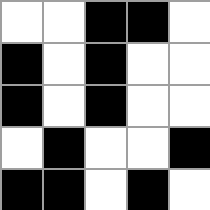[["white", "white", "black", "black", "white"], ["black", "white", "black", "white", "white"], ["black", "white", "black", "white", "white"], ["white", "black", "white", "white", "black"], ["black", "black", "white", "black", "white"]]